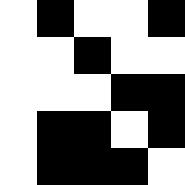[["white", "black", "white", "white", "black"], ["white", "white", "black", "white", "white"], ["white", "white", "white", "black", "black"], ["white", "black", "black", "white", "black"], ["white", "black", "black", "black", "white"]]